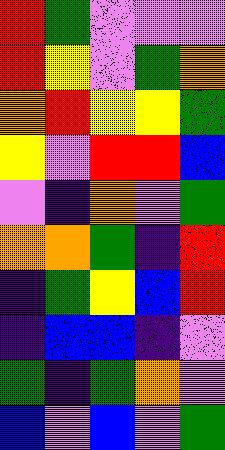[["red", "green", "violet", "violet", "violet"], ["red", "yellow", "violet", "green", "orange"], ["orange", "red", "yellow", "yellow", "green"], ["yellow", "violet", "red", "red", "blue"], ["violet", "indigo", "orange", "violet", "green"], ["orange", "orange", "green", "indigo", "red"], ["indigo", "green", "yellow", "blue", "red"], ["indigo", "blue", "blue", "indigo", "violet"], ["green", "indigo", "green", "orange", "violet"], ["blue", "violet", "blue", "violet", "green"]]